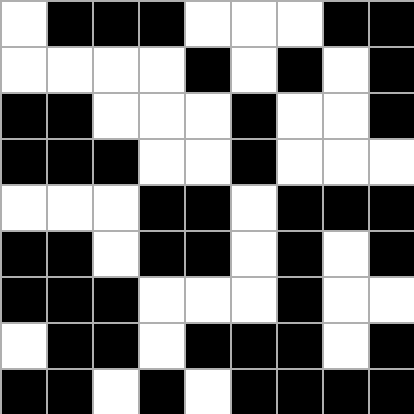[["white", "black", "black", "black", "white", "white", "white", "black", "black"], ["white", "white", "white", "white", "black", "white", "black", "white", "black"], ["black", "black", "white", "white", "white", "black", "white", "white", "black"], ["black", "black", "black", "white", "white", "black", "white", "white", "white"], ["white", "white", "white", "black", "black", "white", "black", "black", "black"], ["black", "black", "white", "black", "black", "white", "black", "white", "black"], ["black", "black", "black", "white", "white", "white", "black", "white", "white"], ["white", "black", "black", "white", "black", "black", "black", "white", "black"], ["black", "black", "white", "black", "white", "black", "black", "black", "black"]]